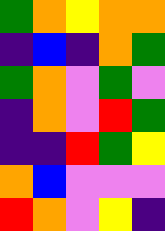[["green", "orange", "yellow", "orange", "orange"], ["indigo", "blue", "indigo", "orange", "green"], ["green", "orange", "violet", "green", "violet"], ["indigo", "orange", "violet", "red", "green"], ["indigo", "indigo", "red", "green", "yellow"], ["orange", "blue", "violet", "violet", "violet"], ["red", "orange", "violet", "yellow", "indigo"]]